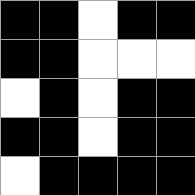[["black", "black", "white", "black", "black"], ["black", "black", "white", "white", "white"], ["white", "black", "white", "black", "black"], ["black", "black", "white", "black", "black"], ["white", "black", "black", "black", "black"]]